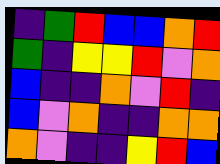[["indigo", "green", "red", "blue", "blue", "orange", "red"], ["green", "indigo", "yellow", "yellow", "red", "violet", "orange"], ["blue", "indigo", "indigo", "orange", "violet", "red", "indigo"], ["blue", "violet", "orange", "indigo", "indigo", "orange", "orange"], ["orange", "violet", "indigo", "indigo", "yellow", "red", "blue"]]